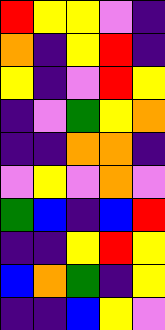[["red", "yellow", "yellow", "violet", "indigo"], ["orange", "indigo", "yellow", "red", "indigo"], ["yellow", "indigo", "violet", "red", "yellow"], ["indigo", "violet", "green", "yellow", "orange"], ["indigo", "indigo", "orange", "orange", "indigo"], ["violet", "yellow", "violet", "orange", "violet"], ["green", "blue", "indigo", "blue", "red"], ["indigo", "indigo", "yellow", "red", "yellow"], ["blue", "orange", "green", "indigo", "yellow"], ["indigo", "indigo", "blue", "yellow", "violet"]]